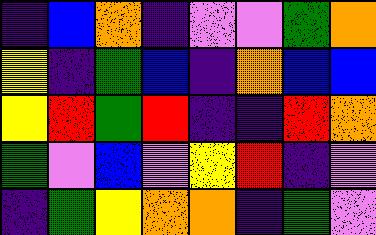[["indigo", "blue", "orange", "indigo", "violet", "violet", "green", "orange"], ["yellow", "indigo", "green", "blue", "indigo", "orange", "blue", "blue"], ["yellow", "red", "green", "red", "indigo", "indigo", "red", "orange"], ["green", "violet", "blue", "violet", "yellow", "red", "indigo", "violet"], ["indigo", "green", "yellow", "orange", "orange", "indigo", "green", "violet"]]